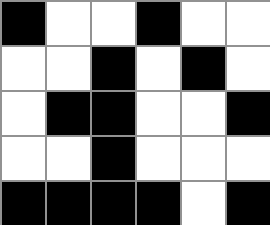[["black", "white", "white", "black", "white", "white"], ["white", "white", "black", "white", "black", "white"], ["white", "black", "black", "white", "white", "black"], ["white", "white", "black", "white", "white", "white"], ["black", "black", "black", "black", "white", "black"]]